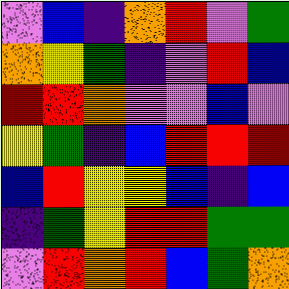[["violet", "blue", "indigo", "orange", "red", "violet", "green"], ["orange", "yellow", "green", "indigo", "violet", "red", "blue"], ["red", "red", "orange", "violet", "violet", "blue", "violet"], ["yellow", "green", "indigo", "blue", "red", "red", "red"], ["blue", "red", "yellow", "yellow", "blue", "indigo", "blue"], ["indigo", "green", "yellow", "red", "red", "green", "green"], ["violet", "red", "orange", "red", "blue", "green", "orange"]]